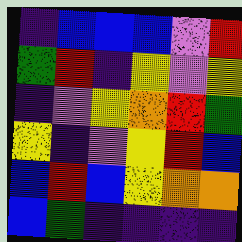[["indigo", "blue", "blue", "blue", "violet", "red"], ["green", "red", "indigo", "yellow", "violet", "yellow"], ["indigo", "violet", "yellow", "orange", "red", "green"], ["yellow", "indigo", "violet", "yellow", "red", "blue"], ["blue", "red", "blue", "yellow", "orange", "orange"], ["blue", "green", "indigo", "indigo", "indigo", "indigo"]]